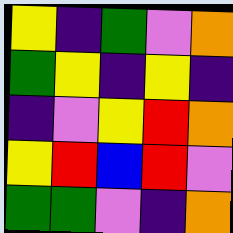[["yellow", "indigo", "green", "violet", "orange"], ["green", "yellow", "indigo", "yellow", "indigo"], ["indigo", "violet", "yellow", "red", "orange"], ["yellow", "red", "blue", "red", "violet"], ["green", "green", "violet", "indigo", "orange"]]